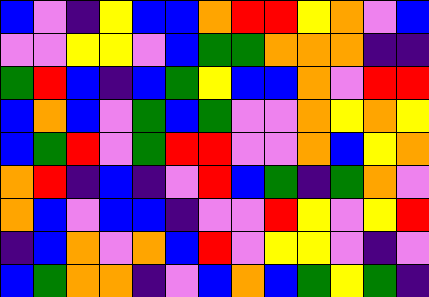[["blue", "violet", "indigo", "yellow", "blue", "blue", "orange", "red", "red", "yellow", "orange", "violet", "blue"], ["violet", "violet", "yellow", "yellow", "violet", "blue", "green", "green", "orange", "orange", "orange", "indigo", "indigo"], ["green", "red", "blue", "indigo", "blue", "green", "yellow", "blue", "blue", "orange", "violet", "red", "red"], ["blue", "orange", "blue", "violet", "green", "blue", "green", "violet", "violet", "orange", "yellow", "orange", "yellow"], ["blue", "green", "red", "violet", "green", "red", "red", "violet", "violet", "orange", "blue", "yellow", "orange"], ["orange", "red", "indigo", "blue", "indigo", "violet", "red", "blue", "green", "indigo", "green", "orange", "violet"], ["orange", "blue", "violet", "blue", "blue", "indigo", "violet", "violet", "red", "yellow", "violet", "yellow", "red"], ["indigo", "blue", "orange", "violet", "orange", "blue", "red", "violet", "yellow", "yellow", "violet", "indigo", "violet"], ["blue", "green", "orange", "orange", "indigo", "violet", "blue", "orange", "blue", "green", "yellow", "green", "indigo"]]